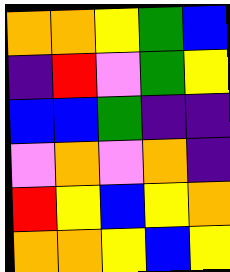[["orange", "orange", "yellow", "green", "blue"], ["indigo", "red", "violet", "green", "yellow"], ["blue", "blue", "green", "indigo", "indigo"], ["violet", "orange", "violet", "orange", "indigo"], ["red", "yellow", "blue", "yellow", "orange"], ["orange", "orange", "yellow", "blue", "yellow"]]